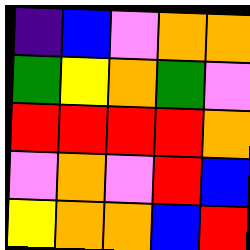[["indigo", "blue", "violet", "orange", "orange"], ["green", "yellow", "orange", "green", "violet"], ["red", "red", "red", "red", "orange"], ["violet", "orange", "violet", "red", "blue"], ["yellow", "orange", "orange", "blue", "red"]]